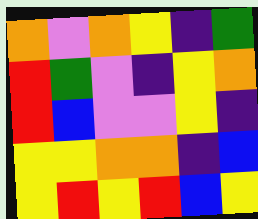[["orange", "violet", "orange", "yellow", "indigo", "green"], ["red", "green", "violet", "indigo", "yellow", "orange"], ["red", "blue", "violet", "violet", "yellow", "indigo"], ["yellow", "yellow", "orange", "orange", "indigo", "blue"], ["yellow", "red", "yellow", "red", "blue", "yellow"]]